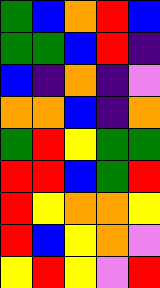[["green", "blue", "orange", "red", "blue"], ["green", "green", "blue", "red", "indigo"], ["blue", "indigo", "orange", "indigo", "violet"], ["orange", "orange", "blue", "indigo", "orange"], ["green", "red", "yellow", "green", "green"], ["red", "red", "blue", "green", "red"], ["red", "yellow", "orange", "orange", "yellow"], ["red", "blue", "yellow", "orange", "violet"], ["yellow", "red", "yellow", "violet", "red"]]